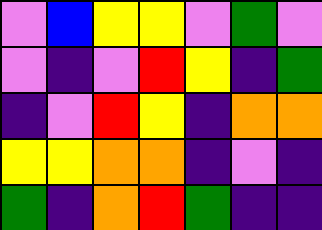[["violet", "blue", "yellow", "yellow", "violet", "green", "violet"], ["violet", "indigo", "violet", "red", "yellow", "indigo", "green"], ["indigo", "violet", "red", "yellow", "indigo", "orange", "orange"], ["yellow", "yellow", "orange", "orange", "indigo", "violet", "indigo"], ["green", "indigo", "orange", "red", "green", "indigo", "indigo"]]